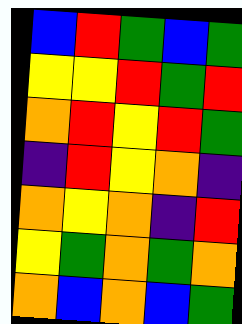[["blue", "red", "green", "blue", "green"], ["yellow", "yellow", "red", "green", "red"], ["orange", "red", "yellow", "red", "green"], ["indigo", "red", "yellow", "orange", "indigo"], ["orange", "yellow", "orange", "indigo", "red"], ["yellow", "green", "orange", "green", "orange"], ["orange", "blue", "orange", "blue", "green"]]